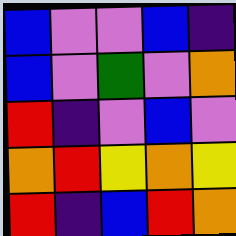[["blue", "violet", "violet", "blue", "indigo"], ["blue", "violet", "green", "violet", "orange"], ["red", "indigo", "violet", "blue", "violet"], ["orange", "red", "yellow", "orange", "yellow"], ["red", "indigo", "blue", "red", "orange"]]